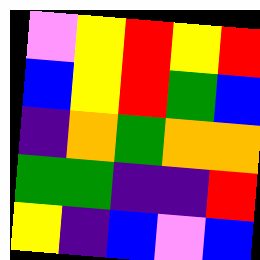[["violet", "yellow", "red", "yellow", "red"], ["blue", "yellow", "red", "green", "blue"], ["indigo", "orange", "green", "orange", "orange"], ["green", "green", "indigo", "indigo", "red"], ["yellow", "indigo", "blue", "violet", "blue"]]